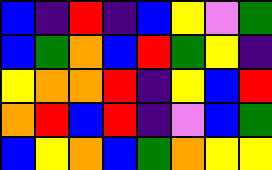[["blue", "indigo", "red", "indigo", "blue", "yellow", "violet", "green"], ["blue", "green", "orange", "blue", "red", "green", "yellow", "indigo"], ["yellow", "orange", "orange", "red", "indigo", "yellow", "blue", "red"], ["orange", "red", "blue", "red", "indigo", "violet", "blue", "green"], ["blue", "yellow", "orange", "blue", "green", "orange", "yellow", "yellow"]]